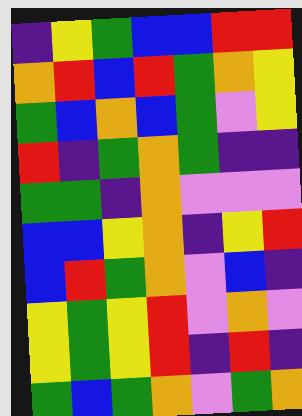[["indigo", "yellow", "green", "blue", "blue", "red", "red"], ["orange", "red", "blue", "red", "green", "orange", "yellow"], ["green", "blue", "orange", "blue", "green", "violet", "yellow"], ["red", "indigo", "green", "orange", "green", "indigo", "indigo"], ["green", "green", "indigo", "orange", "violet", "violet", "violet"], ["blue", "blue", "yellow", "orange", "indigo", "yellow", "red"], ["blue", "red", "green", "orange", "violet", "blue", "indigo"], ["yellow", "green", "yellow", "red", "violet", "orange", "violet"], ["yellow", "green", "yellow", "red", "indigo", "red", "indigo"], ["green", "blue", "green", "orange", "violet", "green", "orange"]]